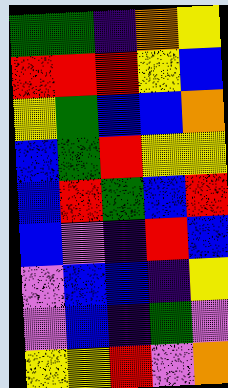[["green", "green", "indigo", "orange", "yellow"], ["red", "red", "red", "yellow", "blue"], ["yellow", "green", "blue", "blue", "orange"], ["blue", "green", "red", "yellow", "yellow"], ["blue", "red", "green", "blue", "red"], ["blue", "violet", "indigo", "red", "blue"], ["violet", "blue", "blue", "indigo", "yellow"], ["violet", "blue", "indigo", "green", "violet"], ["yellow", "yellow", "red", "violet", "orange"]]